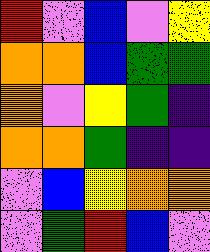[["red", "violet", "blue", "violet", "yellow"], ["orange", "orange", "blue", "green", "green"], ["orange", "violet", "yellow", "green", "indigo"], ["orange", "orange", "green", "indigo", "indigo"], ["violet", "blue", "yellow", "orange", "orange"], ["violet", "green", "red", "blue", "violet"]]